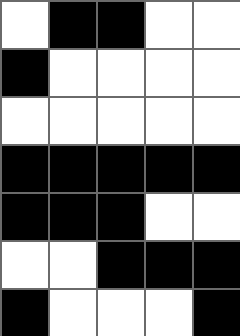[["white", "black", "black", "white", "white"], ["black", "white", "white", "white", "white"], ["white", "white", "white", "white", "white"], ["black", "black", "black", "black", "black"], ["black", "black", "black", "white", "white"], ["white", "white", "black", "black", "black"], ["black", "white", "white", "white", "black"]]